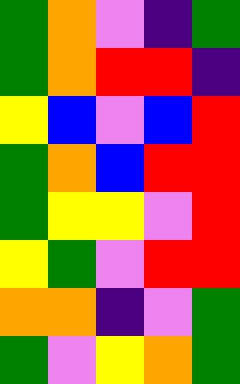[["green", "orange", "violet", "indigo", "green"], ["green", "orange", "red", "red", "indigo"], ["yellow", "blue", "violet", "blue", "red"], ["green", "orange", "blue", "red", "red"], ["green", "yellow", "yellow", "violet", "red"], ["yellow", "green", "violet", "red", "red"], ["orange", "orange", "indigo", "violet", "green"], ["green", "violet", "yellow", "orange", "green"]]